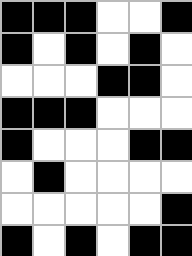[["black", "black", "black", "white", "white", "black"], ["black", "white", "black", "white", "black", "white"], ["white", "white", "white", "black", "black", "white"], ["black", "black", "black", "white", "white", "white"], ["black", "white", "white", "white", "black", "black"], ["white", "black", "white", "white", "white", "white"], ["white", "white", "white", "white", "white", "black"], ["black", "white", "black", "white", "black", "black"]]